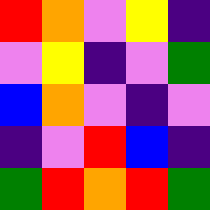[["red", "orange", "violet", "yellow", "indigo"], ["violet", "yellow", "indigo", "violet", "green"], ["blue", "orange", "violet", "indigo", "violet"], ["indigo", "violet", "red", "blue", "indigo"], ["green", "red", "orange", "red", "green"]]